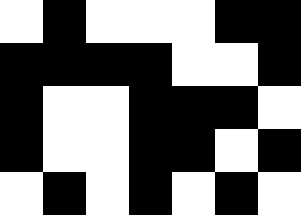[["white", "black", "white", "white", "white", "black", "black"], ["black", "black", "black", "black", "white", "white", "black"], ["black", "white", "white", "black", "black", "black", "white"], ["black", "white", "white", "black", "black", "white", "black"], ["white", "black", "white", "black", "white", "black", "white"]]